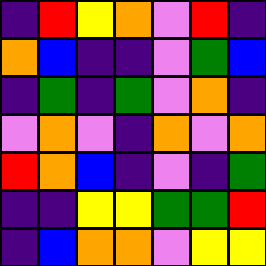[["indigo", "red", "yellow", "orange", "violet", "red", "indigo"], ["orange", "blue", "indigo", "indigo", "violet", "green", "blue"], ["indigo", "green", "indigo", "green", "violet", "orange", "indigo"], ["violet", "orange", "violet", "indigo", "orange", "violet", "orange"], ["red", "orange", "blue", "indigo", "violet", "indigo", "green"], ["indigo", "indigo", "yellow", "yellow", "green", "green", "red"], ["indigo", "blue", "orange", "orange", "violet", "yellow", "yellow"]]